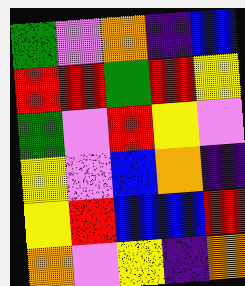[["green", "violet", "orange", "indigo", "blue"], ["red", "red", "green", "red", "yellow"], ["green", "violet", "red", "yellow", "violet"], ["yellow", "violet", "blue", "orange", "indigo"], ["yellow", "red", "blue", "blue", "red"], ["orange", "violet", "yellow", "indigo", "orange"]]